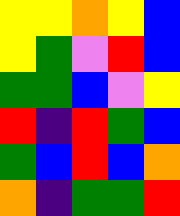[["yellow", "yellow", "orange", "yellow", "blue"], ["yellow", "green", "violet", "red", "blue"], ["green", "green", "blue", "violet", "yellow"], ["red", "indigo", "red", "green", "blue"], ["green", "blue", "red", "blue", "orange"], ["orange", "indigo", "green", "green", "red"]]